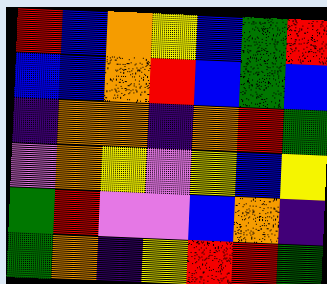[["red", "blue", "orange", "yellow", "blue", "green", "red"], ["blue", "blue", "orange", "red", "blue", "green", "blue"], ["indigo", "orange", "orange", "indigo", "orange", "red", "green"], ["violet", "orange", "yellow", "violet", "yellow", "blue", "yellow"], ["green", "red", "violet", "violet", "blue", "orange", "indigo"], ["green", "orange", "indigo", "yellow", "red", "red", "green"]]